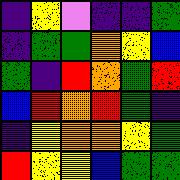[["indigo", "yellow", "violet", "indigo", "indigo", "green"], ["indigo", "green", "green", "orange", "yellow", "blue"], ["green", "indigo", "red", "orange", "green", "red"], ["blue", "red", "orange", "red", "green", "indigo"], ["indigo", "yellow", "orange", "orange", "yellow", "green"], ["red", "yellow", "yellow", "blue", "green", "green"]]